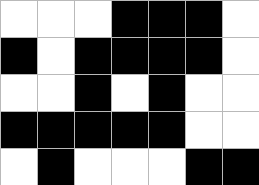[["white", "white", "white", "black", "black", "black", "white"], ["black", "white", "black", "black", "black", "black", "white"], ["white", "white", "black", "white", "black", "white", "white"], ["black", "black", "black", "black", "black", "white", "white"], ["white", "black", "white", "white", "white", "black", "black"]]